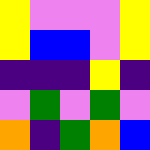[["yellow", "violet", "violet", "violet", "yellow"], ["yellow", "blue", "blue", "violet", "yellow"], ["indigo", "indigo", "indigo", "yellow", "indigo"], ["violet", "green", "violet", "green", "violet"], ["orange", "indigo", "green", "orange", "blue"]]